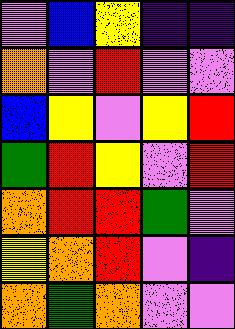[["violet", "blue", "yellow", "indigo", "indigo"], ["orange", "violet", "red", "violet", "violet"], ["blue", "yellow", "violet", "yellow", "red"], ["green", "red", "yellow", "violet", "red"], ["orange", "red", "red", "green", "violet"], ["yellow", "orange", "red", "violet", "indigo"], ["orange", "green", "orange", "violet", "violet"]]